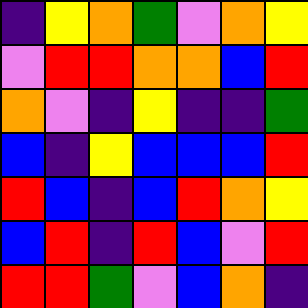[["indigo", "yellow", "orange", "green", "violet", "orange", "yellow"], ["violet", "red", "red", "orange", "orange", "blue", "red"], ["orange", "violet", "indigo", "yellow", "indigo", "indigo", "green"], ["blue", "indigo", "yellow", "blue", "blue", "blue", "red"], ["red", "blue", "indigo", "blue", "red", "orange", "yellow"], ["blue", "red", "indigo", "red", "blue", "violet", "red"], ["red", "red", "green", "violet", "blue", "orange", "indigo"]]